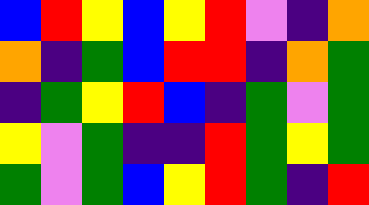[["blue", "red", "yellow", "blue", "yellow", "red", "violet", "indigo", "orange"], ["orange", "indigo", "green", "blue", "red", "red", "indigo", "orange", "green"], ["indigo", "green", "yellow", "red", "blue", "indigo", "green", "violet", "green"], ["yellow", "violet", "green", "indigo", "indigo", "red", "green", "yellow", "green"], ["green", "violet", "green", "blue", "yellow", "red", "green", "indigo", "red"]]